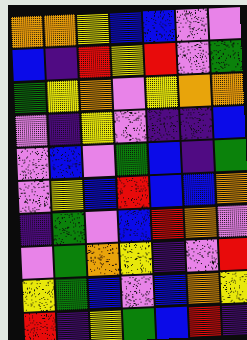[["orange", "orange", "yellow", "blue", "blue", "violet", "violet"], ["blue", "indigo", "red", "yellow", "red", "violet", "green"], ["green", "yellow", "orange", "violet", "yellow", "orange", "orange"], ["violet", "indigo", "yellow", "violet", "indigo", "indigo", "blue"], ["violet", "blue", "violet", "green", "blue", "indigo", "green"], ["violet", "yellow", "blue", "red", "blue", "blue", "orange"], ["indigo", "green", "violet", "blue", "red", "orange", "violet"], ["violet", "green", "orange", "yellow", "indigo", "violet", "red"], ["yellow", "green", "blue", "violet", "blue", "orange", "yellow"], ["red", "indigo", "yellow", "green", "blue", "red", "indigo"]]